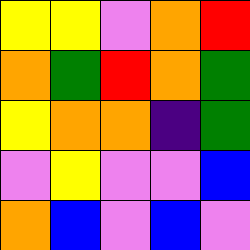[["yellow", "yellow", "violet", "orange", "red"], ["orange", "green", "red", "orange", "green"], ["yellow", "orange", "orange", "indigo", "green"], ["violet", "yellow", "violet", "violet", "blue"], ["orange", "blue", "violet", "blue", "violet"]]